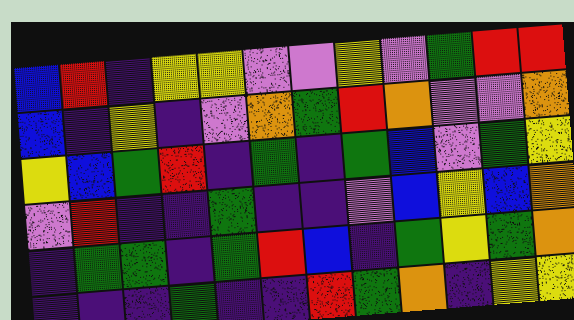[["blue", "red", "indigo", "yellow", "yellow", "violet", "violet", "yellow", "violet", "green", "red", "red"], ["blue", "indigo", "yellow", "indigo", "violet", "orange", "green", "red", "orange", "violet", "violet", "orange"], ["yellow", "blue", "green", "red", "indigo", "green", "indigo", "green", "blue", "violet", "green", "yellow"], ["violet", "red", "indigo", "indigo", "green", "indigo", "indigo", "violet", "blue", "yellow", "blue", "orange"], ["indigo", "green", "green", "indigo", "green", "red", "blue", "indigo", "green", "yellow", "green", "orange"], ["indigo", "indigo", "indigo", "green", "indigo", "indigo", "red", "green", "orange", "indigo", "yellow", "yellow"]]